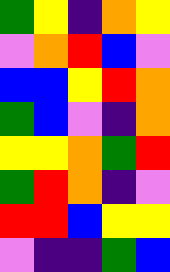[["green", "yellow", "indigo", "orange", "yellow"], ["violet", "orange", "red", "blue", "violet"], ["blue", "blue", "yellow", "red", "orange"], ["green", "blue", "violet", "indigo", "orange"], ["yellow", "yellow", "orange", "green", "red"], ["green", "red", "orange", "indigo", "violet"], ["red", "red", "blue", "yellow", "yellow"], ["violet", "indigo", "indigo", "green", "blue"]]